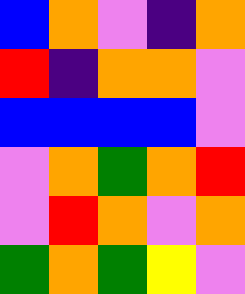[["blue", "orange", "violet", "indigo", "orange"], ["red", "indigo", "orange", "orange", "violet"], ["blue", "blue", "blue", "blue", "violet"], ["violet", "orange", "green", "orange", "red"], ["violet", "red", "orange", "violet", "orange"], ["green", "orange", "green", "yellow", "violet"]]